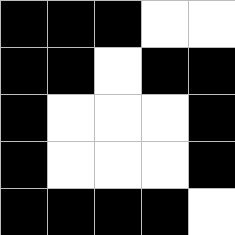[["black", "black", "black", "white", "white"], ["black", "black", "white", "black", "black"], ["black", "white", "white", "white", "black"], ["black", "white", "white", "white", "black"], ["black", "black", "black", "black", "white"]]